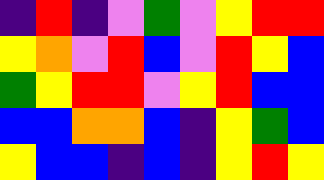[["indigo", "red", "indigo", "violet", "green", "violet", "yellow", "red", "red"], ["yellow", "orange", "violet", "red", "blue", "violet", "red", "yellow", "blue"], ["green", "yellow", "red", "red", "violet", "yellow", "red", "blue", "blue"], ["blue", "blue", "orange", "orange", "blue", "indigo", "yellow", "green", "blue"], ["yellow", "blue", "blue", "indigo", "blue", "indigo", "yellow", "red", "yellow"]]